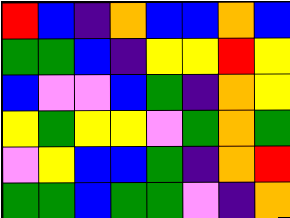[["red", "blue", "indigo", "orange", "blue", "blue", "orange", "blue"], ["green", "green", "blue", "indigo", "yellow", "yellow", "red", "yellow"], ["blue", "violet", "violet", "blue", "green", "indigo", "orange", "yellow"], ["yellow", "green", "yellow", "yellow", "violet", "green", "orange", "green"], ["violet", "yellow", "blue", "blue", "green", "indigo", "orange", "red"], ["green", "green", "blue", "green", "green", "violet", "indigo", "orange"]]